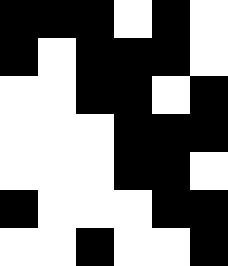[["black", "black", "black", "white", "black", "white"], ["black", "white", "black", "black", "black", "white"], ["white", "white", "black", "black", "white", "black"], ["white", "white", "white", "black", "black", "black"], ["white", "white", "white", "black", "black", "white"], ["black", "white", "white", "white", "black", "black"], ["white", "white", "black", "white", "white", "black"]]